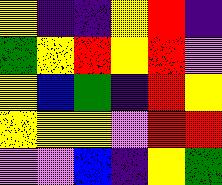[["yellow", "indigo", "indigo", "yellow", "red", "indigo"], ["green", "yellow", "red", "yellow", "red", "violet"], ["yellow", "blue", "green", "indigo", "red", "yellow"], ["yellow", "yellow", "yellow", "violet", "red", "red"], ["violet", "violet", "blue", "indigo", "yellow", "green"]]